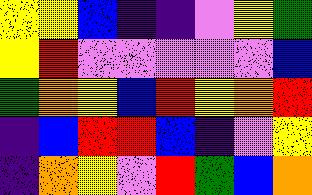[["yellow", "yellow", "blue", "indigo", "indigo", "violet", "yellow", "green"], ["yellow", "red", "violet", "violet", "violet", "violet", "violet", "blue"], ["green", "orange", "yellow", "blue", "red", "yellow", "orange", "red"], ["indigo", "blue", "red", "red", "blue", "indigo", "violet", "yellow"], ["indigo", "orange", "yellow", "violet", "red", "green", "blue", "orange"]]